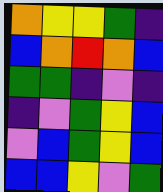[["orange", "yellow", "yellow", "green", "indigo"], ["blue", "orange", "red", "orange", "blue"], ["green", "green", "indigo", "violet", "indigo"], ["indigo", "violet", "green", "yellow", "blue"], ["violet", "blue", "green", "yellow", "blue"], ["blue", "blue", "yellow", "violet", "green"]]